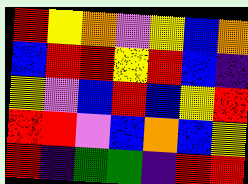[["red", "yellow", "orange", "violet", "yellow", "blue", "orange"], ["blue", "red", "red", "yellow", "red", "blue", "indigo"], ["yellow", "violet", "blue", "red", "blue", "yellow", "red"], ["red", "red", "violet", "blue", "orange", "blue", "yellow"], ["red", "indigo", "green", "green", "indigo", "red", "red"]]